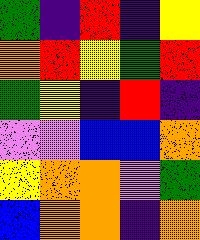[["green", "indigo", "red", "indigo", "yellow"], ["orange", "red", "yellow", "green", "red"], ["green", "yellow", "indigo", "red", "indigo"], ["violet", "violet", "blue", "blue", "orange"], ["yellow", "orange", "orange", "violet", "green"], ["blue", "orange", "orange", "indigo", "orange"]]